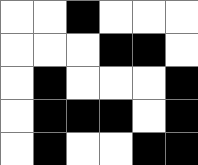[["white", "white", "black", "white", "white", "white"], ["white", "white", "white", "black", "black", "white"], ["white", "black", "white", "white", "white", "black"], ["white", "black", "black", "black", "white", "black"], ["white", "black", "white", "white", "black", "black"]]